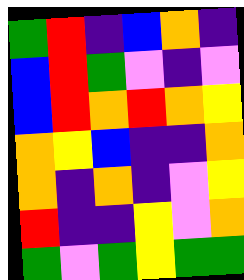[["green", "red", "indigo", "blue", "orange", "indigo"], ["blue", "red", "green", "violet", "indigo", "violet"], ["blue", "red", "orange", "red", "orange", "yellow"], ["orange", "yellow", "blue", "indigo", "indigo", "orange"], ["orange", "indigo", "orange", "indigo", "violet", "yellow"], ["red", "indigo", "indigo", "yellow", "violet", "orange"], ["green", "violet", "green", "yellow", "green", "green"]]